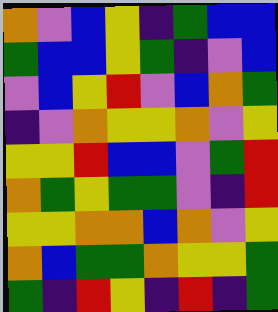[["orange", "violet", "blue", "yellow", "indigo", "green", "blue", "blue"], ["green", "blue", "blue", "yellow", "green", "indigo", "violet", "blue"], ["violet", "blue", "yellow", "red", "violet", "blue", "orange", "green"], ["indigo", "violet", "orange", "yellow", "yellow", "orange", "violet", "yellow"], ["yellow", "yellow", "red", "blue", "blue", "violet", "green", "red"], ["orange", "green", "yellow", "green", "green", "violet", "indigo", "red"], ["yellow", "yellow", "orange", "orange", "blue", "orange", "violet", "yellow"], ["orange", "blue", "green", "green", "orange", "yellow", "yellow", "green"], ["green", "indigo", "red", "yellow", "indigo", "red", "indigo", "green"]]